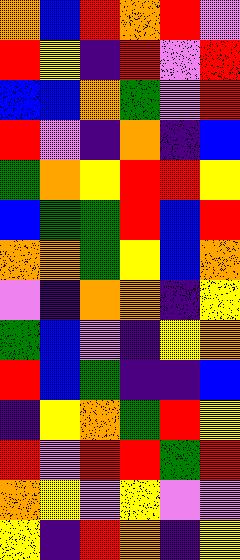[["orange", "blue", "red", "orange", "red", "violet"], ["red", "yellow", "indigo", "red", "violet", "red"], ["blue", "blue", "orange", "green", "violet", "red"], ["red", "violet", "indigo", "orange", "indigo", "blue"], ["green", "orange", "yellow", "red", "red", "yellow"], ["blue", "green", "green", "red", "blue", "red"], ["orange", "orange", "green", "yellow", "blue", "orange"], ["violet", "indigo", "orange", "orange", "indigo", "yellow"], ["green", "blue", "violet", "indigo", "yellow", "orange"], ["red", "blue", "green", "indigo", "indigo", "blue"], ["indigo", "yellow", "orange", "green", "red", "yellow"], ["red", "violet", "red", "red", "green", "red"], ["orange", "yellow", "violet", "yellow", "violet", "violet"], ["yellow", "indigo", "red", "orange", "indigo", "yellow"]]